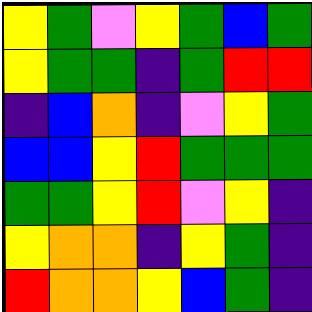[["yellow", "green", "violet", "yellow", "green", "blue", "green"], ["yellow", "green", "green", "indigo", "green", "red", "red"], ["indigo", "blue", "orange", "indigo", "violet", "yellow", "green"], ["blue", "blue", "yellow", "red", "green", "green", "green"], ["green", "green", "yellow", "red", "violet", "yellow", "indigo"], ["yellow", "orange", "orange", "indigo", "yellow", "green", "indigo"], ["red", "orange", "orange", "yellow", "blue", "green", "indigo"]]